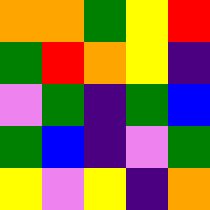[["orange", "orange", "green", "yellow", "red"], ["green", "red", "orange", "yellow", "indigo"], ["violet", "green", "indigo", "green", "blue"], ["green", "blue", "indigo", "violet", "green"], ["yellow", "violet", "yellow", "indigo", "orange"]]